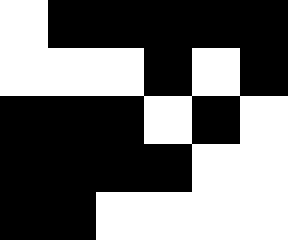[["white", "black", "black", "black", "black", "black"], ["white", "white", "white", "black", "white", "black"], ["black", "black", "black", "white", "black", "white"], ["black", "black", "black", "black", "white", "white"], ["black", "black", "white", "white", "white", "white"]]